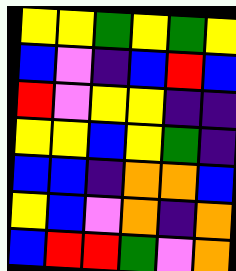[["yellow", "yellow", "green", "yellow", "green", "yellow"], ["blue", "violet", "indigo", "blue", "red", "blue"], ["red", "violet", "yellow", "yellow", "indigo", "indigo"], ["yellow", "yellow", "blue", "yellow", "green", "indigo"], ["blue", "blue", "indigo", "orange", "orange", "blue"], ["yellow", "blue", "violet", "orange", "indigo", "orange"], ["blue", "red", "red", "green", "violet", "orange"]]